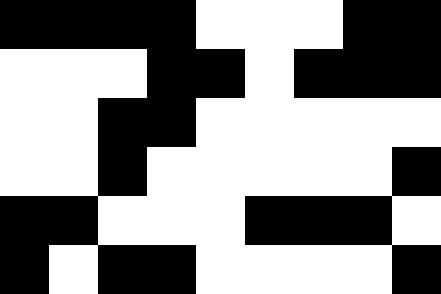[["black", "black", "black", "black", "white", "white", "white", "black", "black"], ["white", "white", "white", "black", "black", "white", "black", "black", "black"], ["white", "white", "black", "black", "white", "white", "white", "white", "white"], ["white", "white", "black", "white", "white", "white", "white", "white", "black"], ["black", "black", "white", "white", "white", "black", "black", "black", "white"], ["black", "white", "black", "black", "white", "white", "white", "white", "black"]]